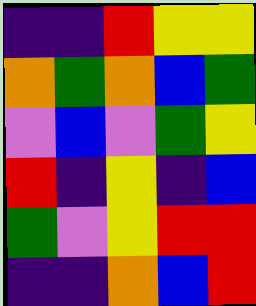[["indigo", "indigo", "red", "yellow", "yellow"], ["orange", "green", "orange", "blue", "green"], ["violet", "blue", "violet", "green", "yellow"], ["red", "indigo", "yellow", "indigo", "blue"], ["green", "violet", "yellow", "red", "red"], ["indigo", "indigo", "orange", "blue", "red"]]